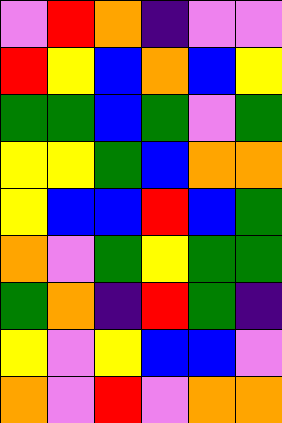[["violet", "red", "orange", "indigo", "violet", "violet"], ["red", "yellow", "blue", "orange", "blue", "yellow"], ["green", "green", "blue", "green", "violet", "green"], ["yellow", "yellow", "green", "blue", "orange", "orange"], ["yellow", "blue", "blue", "red", "blue", "green"], ["orange", "violet", "green", "yellow", "green", "green"], ["green", "orange", "indigo", "red", "green", "indigo"], ["yellow", "violet", "yellow", "blue", "blue", "violet"], ["orange", "violet", "red", "violet", "orange", "orange"]]